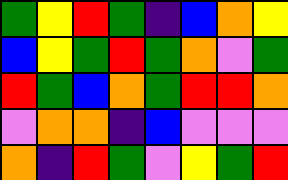[["green", "yellow", "red", "green", "indigo", "blue", "orange", "yellow"], ["blue", "yellow", "green", "red", "green", "orange", "violet", "green"], ["red", "green", "blue", "orange", "green", "red", "red", "orange"], ["violet", "orange", "orange", "indigo", "blue", "violet", "violet", "violet"], ["orange", "indigo", "red", "green", "violet", "yellow", "green", "red"]]